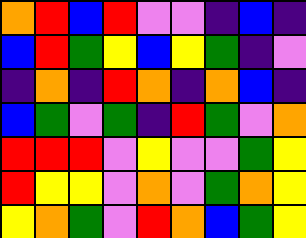[["orange", "red", "blue", "red", "violet", "violet", "indigo", "blue", "indigo"], ["blue", "red", "green", "yellow", "blue", "yellow", "green", "indigo", "violet"], ["indigo", "orange", "indigo", "red", "orange", "indigo", "orange", "blue", "indigo"], ["blue", "green", "violet", "green", "indigo", "red", "green", "violet", "orange"], ["red", "red", "red", "violet", "yellow", "violet", "violet", "green", "yellow"], ["red", "yellow", "yellow", "violet", "orange", "violet", "green", "orange", "yellow"], ["yellow", "orange", "green", "violet", "red", "orange", "blue", "green", "yellow"]]